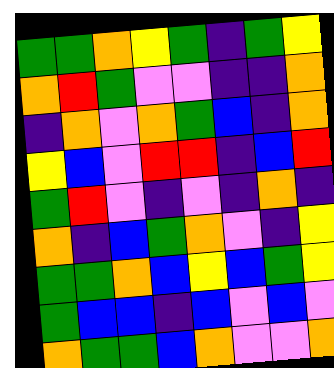[["green", "green", "orange", "yellow", "green", "indigo", "green", "yellow"], ["orange", "red", "green", "violet", "violet", "indigo", "indigo", "orange"], ["indigo", "orange", "violet", "orange", "green", "blue", "indigo", "orange"], ["yellow", "blue", "violet", "red", "red", "indigo", "blue", "red"], ["green", "red", "violet", "indigo", "violet", "indigo", "orange", "indigo"], ["orange", "indigo", "blue", "green", "orange", "violet", "indigo", "yellow"], ["green", "green", "orange", "blue", "yellow", "blue", "green", "yellow"], ["green", "blue", "blue", "indigo", "blue", "violet", "blue", "violet"], ["orange", "green", "green", "blue", "orange", "violet", "violet", "orange"]]